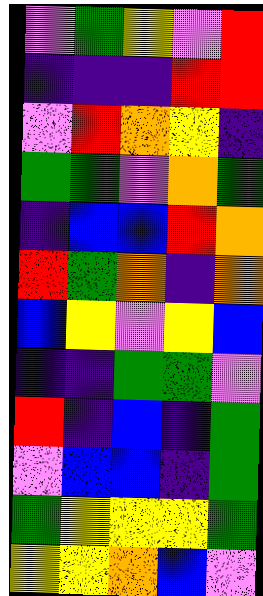[["violet", "green", "yellow", "violet", "red"], ["indigo", "indigo", "indigo", "red", "red"], ["violet", "red", "orange", "yellow", "indigo"], ["green", "green", "violet", "orange", "green"], ["indigo", "blue", "blue", "red", "orange"], ["red", "green", "orange", "indigo", "orange"], ["blue", "yellow", "violet", "yellow", "blue"], ["indigo", "indigo", "green", "green", "violet"], ["red", "indigo", "blue", "indigo", "green"], ["violet", "blue", "blue", "indigo", "green"], ["green", "yellow", "yellow", "yellow", "green"], ["yellow", "yellow", "orange", "blue", "violet"]]